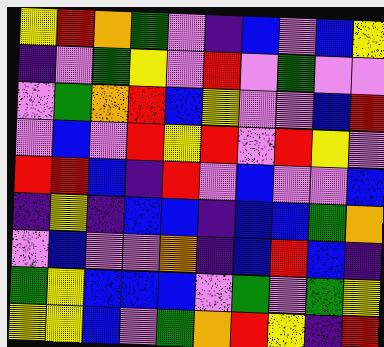[["yellow", "red", "orange", "green", "violet", "indigo", "blue", "violet", "blue", "yellow"], ["indigo", "violet", "green", "yellow", "violet", "red", "violet", "green", "violet", "violet"], ["violet", "green", "orange", "red", "blue", "yellow", "violet", "violet", "blue", "red"], ["violet", "blue", "violet", "red", "yellow", "red", "violet", "red", "yellow", "violet"], ["red", "red", "blue", "indigo", "red", "violet", "blue", "violet", "violet", "blue"], ["indigo", "yellow", "indigo", "blue", "blue", "indigo", "blue", "blue", "green", "orange"], ["violet", "blue", "violet", "violet", "orange", "indigo", "blue", "red", "blue", "indigo"], ["green", "yellow", "blue", "blue", "blue", "violet", "green", "violet", "green", "yellow"], ["yellow", "yellow", "blue", "violet", "green", "orange", "red", "yellow", "indigo", "red"]]